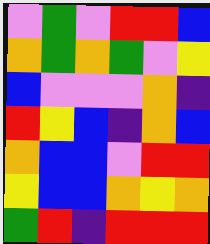[["violet", "green", "violet", "red", "red", "blue"], ["orange", "green", "orange", "green", "violet", "yellow"], ["blue", "violet", "violet", "violet", "orange", "indigo"], ["red", "yellow", "blue", "indigo", "orange", "blue"], ["orange", "blue", "blue", "violet", "red", "red"], ["yellow", "blue", "blue", "orange", "yellow", "orange"], ["green", "red", "indigo", "red", "red", "red"]]